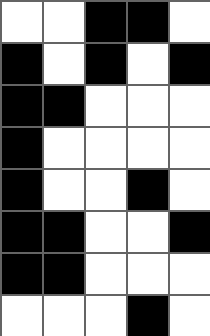[["white", "white", "black", "black", "white"], ["black", "white", "black", "white", "black"], ["black", "black", "white", "white", "white"], ["black", "white", "white", "white", "white"], ["black", "white", "white", "black", "white"], ["black", "black", "white", "white", "black"], ["black", "black", "white", "white", "white"], ["white", "white", "white", "black", "white"]]